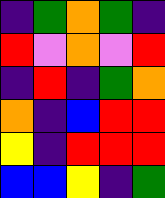[["indigo", "green", "orange", "green", "indigo"], ["red", "violet", "orange", "violet", "red"], ["indigo", "red", "indigo", "green", "orange"], ["orange", "indigo", "blue", "red", "red"], ["yellow", "indigo", "red", "red", "red"], ["blue", "blue", "yellow", "indigo", "green"]]